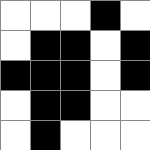[["white", "white", "white", "black", "white"], ["white", "black", "black", "white", "black"], ["black", "black", "black", "white", "black"], ["white", "black", "black", "white", "white"], ["white", "black", "white", "white", "white"]]